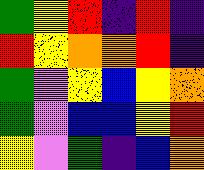[["green", "yellow", "red", "indigo", "red", "indigo"], ["red", "yellow", "orange", "orange", "red", "indigo"], ["green", "violet", "yellow", "blue", "yellow", "orange"], ["green", "violet", "blue", "blue", "yellow", "red"], ["yellow", "violet", "green", "indigo", "blue", "orange"]]